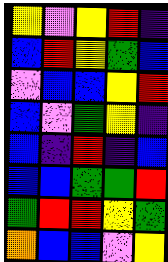[["yellow", "violet", "yellow", "red", "indigo"], ["blue", "red", "yellow", "green", "blue"], ["violet", "blue", "blue", "yellow", "red"], ["blue", "violet", "green", "yellow", "indigo"], ["blue", "indigo", "red", "indigo", "blue"], ["blue", "blue", "green", "green", "red"], ["green", "red", "red", "yellow", "green"], ["orange", "blue", "blue", "violet", "yellow"]]